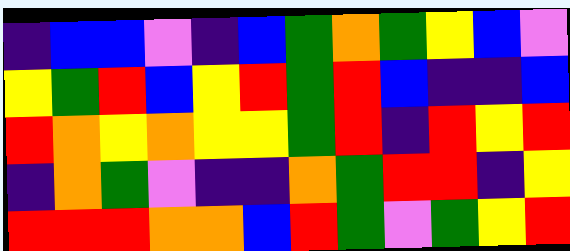[["indigo", "blue", "blue", "violet", "indigo", "blue", "green", "orange", "green", "yellow", "blue", "violet"], ["yellow", "green", "red", "blue", "yellow", "red", "green", "red", "blue", "indigo", "indigo", "blue"], ["red", "orange", "yellow", "orange", "yellow", "yellow", "green", "red", "indigo", "red", "yellow", "red"], ["indigo", "orange", "green", "violet", "indigo", "indigo", "orange", "green", "red", "red", "indigo", "yellow"], ["red", "red", "red", "orange", "orange", "blue", "red", "green", "violet", "green", "yellow", "red"]]